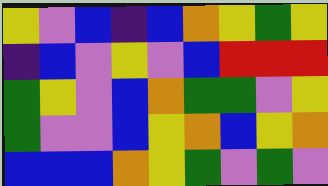[["yellow", "violet", "blue", "indigo", "blue", "orange", "yellow", "green", "yellow"], ["indigo", "blue", "violet", "yellow", "violet", "blue", "red", "red", "red"], ["green", "yellow", "violet", "blue", "orange", "green", "green", "violet", "yellow"], ["green", "violet", "violet", "blue", "yellow", "orange", "blue", "yellow", "orange"], ["blue", "blue", "blue", "orange", "yellow", "green", "violet", "green", "violet"]]